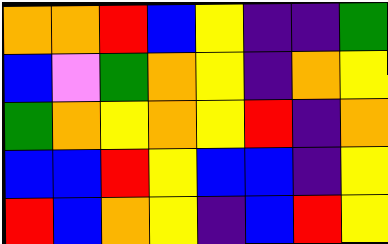[["orange", "orange", "red", "blue", "yellow", "indigo", "indigo", "green"], ["blue", "violet", "green", "orange", "yellow", "indigo", "orange", "yellow"], ["green", "orange", "yellow", "orange", "yellow", "red", "indigo", "orange"], ["blue", "blue", "red", "yellow", "blue", "blue", "indigo", "yellow"], ["red", "blue", "orange", "yellow", "indigo", "blue", "red", "yellow"]]